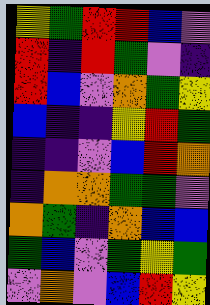[["yellow", "green", "red", "red", "blue", "violet"], ["red", "indigo", "red", "green", "violet", "indigo"], ["red", "blue", "violet", "orange", "green", "yellow"], ["blue", "indigo", "indigo", "yellow", "red", "green"], ["indigo", "indigo", "violet", "blue", "red", "orange"], ["indigo", "orange", "orange", "green", "green", "violet"], ["orange", "green", "indigo", "orange", "blue", "blue"], ["green", "blue", "violet", "green", "yellow", "green"], ["violet", "orange", "violet", "blue", "red", "yellow"]]